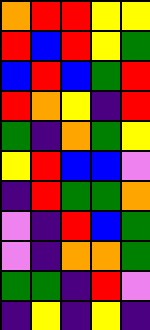[["orange", "red", "red", "yellow", "yellow"], ["red", "blue", "red", "yellow", "green"], ["blue", "red", "blue", "green", "red"], ["red", "orange", "yellow", "indigo", "red"], ["green", "indigo", "orange", "green", "yellow"], ["yellow", "red", "blue", "blue", "violet"], ["indigo", "red", "green", "green", "orange"], ["violet", "indigo", "red", "blue", "green"], ["violet", "indigo", "orange", "orange", "green"], ["green", "green", "indigo", "red", "violet"], ["indigo", "yellow", "indigo", "yellow", "indigo"]]